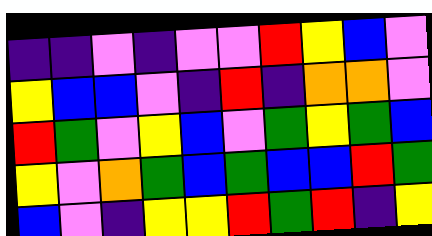[["indigo", "indigo", "violet", "indigo", "violet", "violet", "red", "yellow", "blue", "violet"], ["yellow", "blue", "blue", "violet", "indigo", "red", "indigo", "orange", "orange", "violet"], ["red", "green", "violet", "yellow", "blue", "violet", "green", "yellow", "green", "blue"], ["yellow", "violet", "orange", "green", "blue", "green", "blue", "blue", "red", "green"], ["blue", "violet", "indigo", "yellow", "yellow", "red", "green", "red", "indigo", "yellow"]]